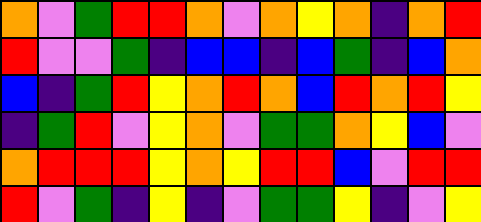[["orange", "violet", "green", "red", "red", "orange", "violet", "orange", "yellow", "orange", "indigo", "orange", "red"], ["red", "violet", "violet", "green", "indigo", "blue", "blue", "indigo", "blue", "green", "indigo", "blue", "orange"], ["blue", "indigo", "green", "red", "yellow", "orange", "red", "orange", "blue", "red", "orange", "red", "yellow"], ["indigo", "green", "red", "violet", "yellow", "orange", "violet", "green", "green", "orange", "yellow", "blue", "violet"], ["orange", "red", "red", "red", "yellow", "orange", "yellow", "red", "red", "blue", "violet", "red", "red"], ["red", "violet", "green", "indigo", "yellow", "indigo", "violet", "green", "green", "yellow", "indigo", "violet", "yellow"]]